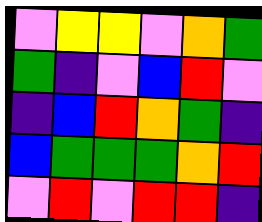[["violet", "yellow", "yellow", "violet", "orange", "green"], ["green", "indigo", "violet", "blue", "red", "violet"], ["indigo", "blue", "red", "orange", "green", "indigo"], ["blue", "green", "green", "green", "orange", "red"], ["violet", "red", "violet", "red", "red", "indigo"]]